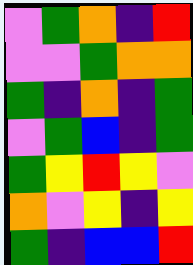[["violet", "green", "orange", "indigo", "red"], ["violet", "violet", "green", "orange", "orange"], ["green", "indigo", "orange", "indigo", "green"], ["violet", "green", "blue", "indigo", "green"], ["green", "yellow", "red", "yellow", "violet"], ["orange", "violet", "yellow", "indigo", "yellow"], ["green", "indigo", "blue", "blue", "red"]]